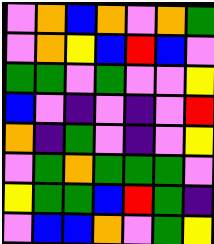[["violet", "orange", "blue", "orange", "violet", "orange", "green"], ["violet", "orange", "yellow", "blue", "red", "blue", "violet"], ["green", "green", "violet", "green", "violet", "violet", "yellow"], ["blue", "violet", "indigo", "violet", "indigo", "violet", "red"], ["orange", "indigo", "green", "violet", "indigo", "violet", "yellow"], ["violet", "green", "orange", "green", "green", "green", "violet"], ["yellow", "green", "green", "blue", "red", "green", "indigo"], ["violet", "blue", "blue", "orange", "violet", "green", "yellow"]]